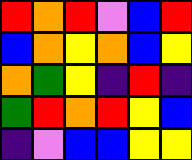[["red", "orange", "red", "violet", "blue", "red"], ["blue", "orange", "yellow", "orange", "blue", "yellow"], ["orange", "green", "yellow", "indigo", "red", "indigo"], ["green", "red", "orange", "red", "yellow", "blue"], ["indigo", "violet", "blue", "blue", "yellow", "yellow"]]